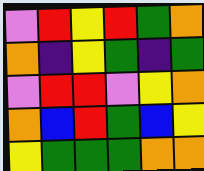[["violet", "red", "yellow", "red", "green", "orange"], ["orange", "indigo", "yellow", "green", "indigo", "green"], ["violet", "red", "red", "violet", "yellow", "orange"], ["orange", "blue", "red", "green", "blue", "yellow"], ["yellow", "green", "green", "green", "orange", "orange"]]